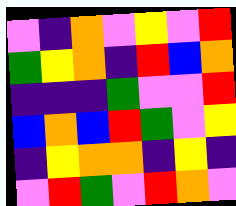[["violet", "indigo", "orange", "violet", "yellow", "violet", "red"], ["green", "yellow", "orange", "indigo", "red", "blue", "orange"], ["indigo", "indigo", "indigo", "green", "violet", "violet", "red"], ["blue", "orange", "blue", "red", "green", "violet", "yellow"], ["indigo", "yellow", "orange", "orange", "indigo", "yellow", "indigo"], ["violet", "red", "green", "violet", "red", "orange", "violet"]]